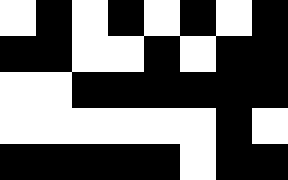[["white", "black", "white", "black", "white", "black", "white", "black"], ["black", "black", "white", "white", "black", "white", "black", "black"], ["white", "white", "black", "black", "black", "black", "black", "black"], ["white", "white", "white", "white", "white", "white", "black", "white"], ["black", "black", "black", "black", "black", "white", "black", "black"]]